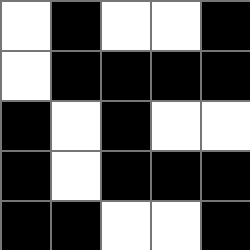[["white", "black", "white", "white", "black"], ["white", "black", "black", "black", "black"], ["black", "white", "black", "white", "white"], ["black", "white", "black", "black", "black"], ["black", "black", "white", "white", "black"]]